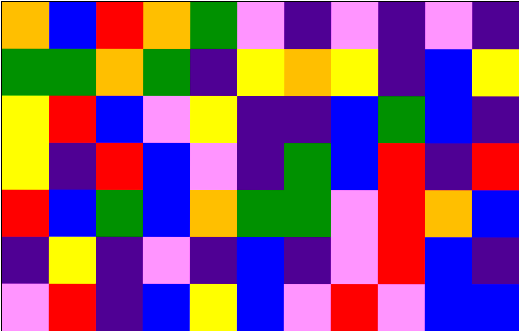[["orange", "blue", "red", "orange", "green", "violet", "indigo", "violet", "indigo", "violet", "indigo"], ["green", "green", "orange", "green", "indigo", "yellow", "orange", "yellow", "indigo", "blue", "yellow"], ["yellow", "red", "blue", "violet", "yellow", "indigo", "indigo", "blue", "green", "blue", "indigo"], ["yellow", "indigo", "red", "blue", "violet", "indigo", "green", "blue", "red", "indigo", "red"], ["red", "blue", "green", "blue", "orange", "green", "green", "violet", "red", "orange", "blue"], ["indigo", "yellow", "indigo", "violet", "indigo", "blue", "indigo", "violet", "red", "blue", "indigo"], ["violet", "red", "indigo", "blue", "yellow", "blue", "violet", "red", "violet", "blue", "blue"]]